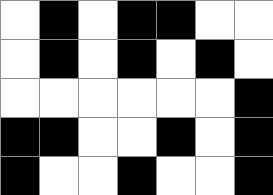[["white", "black", "white", "black", "black", "white", "white"], ["white", "black", "white", "black", "white", "black", "white"], ["white", "white", "white", "white", "white", "white", "black"], ["black", "black", "white", "white", "black", "white", "black"], ["black", "white", "white", "black", "white", "white", "black"]]